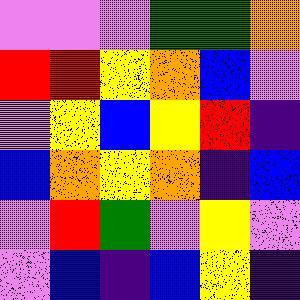[["violet", "violet", "violet", "green", "green", "orange"], ["red", "red", "yellow", "orange", "blue", "violet"], ["violet", "yellow", "blue", "yellow", "red", "indigo"], ["blue", "orange", "yellow", "orange", "indigo", "blue"], ["violet", "red", "green", "violet", "yellow", "violet"], ["violet", "blue", "indigo", "blue", "yellow", "indigo"]]